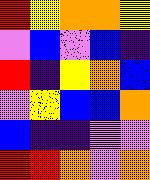[["red", "yellow", "orange", "orange", "yellow"], ["violet", "blue", "violet", "blue", "indigo"], ["red", "indigo", "yellow", "orange", "blue"], ["violet", "yellow", "blue", "blue", "orange"], ["blue", "indigo", "indigo", "violet", "violet"], ["red", "red", "orange", "violet", "orange"]]